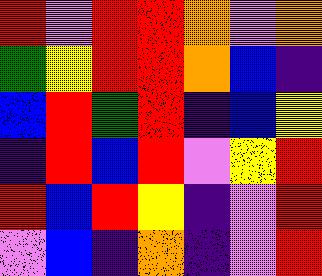[["red", "violet", "red", "red", "orange", "violet", "orange"], ["green", "yellow", "red", "red", "orange", "blue", "indigo"], ["blue", "red", "green", "red", "indigo", "blue", "yellow"], ["indigo", "red", "blue", "red", "violet", "yellow", "red"], ["red", "blue", "red", "yellow", "indigo", "violet", "red"], ["violet", "blue", "indigo", "orange", "indigo", "violet", "red"]]